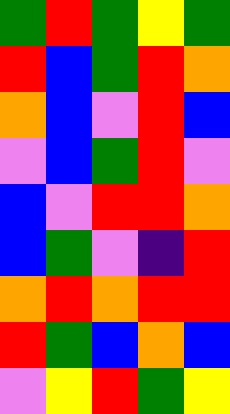[["green", "red", "green", "yellow", "green"], ["red", "blue", "green", "red", "orange"], ["orange", "blue", "violet", "red", "blue"], ["violet", "blue", "green", "red", "violet"], ["blue", "violet", "red", "red", "orange"], ["blue", "green", "violet", "indigo", "red"], ["orange", "red", "orange", "red", "red"], ["red", "green", "blue", "orange", "blue"], ["violet", "yellow", "red", "green", "yellow"]]